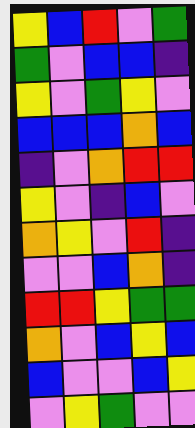[["yellow", "blue", "red", "violet", "green"], ["green", "violet", "blue", "blue", "indigo"], ["yellow", "violet", "green", "yellow", "violet"], ["blue", "blue", "blue", "orange", "blue"], ["indigo", "violet", "orange", "red", "red"], ["yellow", "violet", "indigo", "blue", "violet"], ["orange", "yellow", "violet", "red", "indigo"], ["violet", "violet", "blue", "orange", "indigo"], ["red", "red", "yellow", "green", "green"], ["orange", "violet", "blue", "yellow", "blue"], ["blue", "violet", "violet", "blue", "yellow"], ["violet", "yellow", "green", "violet", "violet"]]